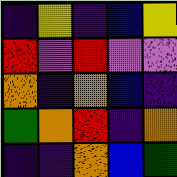[["indigo", "yellow", "indigo", "blue", "yellow"], ["red", "violet", "red", "violet", "violet"], ["orange", "indigo", "orange", "blue", "indigo"], ["green", "orange", "red", "indigo", "orange"], ["indigo", "indigo", "orange", "blue", "green"]]